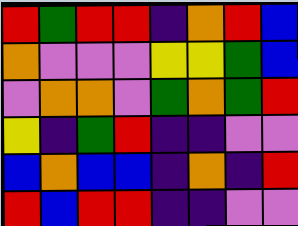[["red", "green", "red", "red", "indigo", "orange", "red", "blue"], ["orange", "violet", "violet", "violet", "yellow", "yellow", "green", "blue"], ["violet", "orange", "orange", "violet", "green", "orange", "green", "red"], ["yellow", "indigo", "green", "red", "indigo", "indigo", "violet", "violet"], ["blue", "orange", "blue", "blue", "indigo", "orange", "indigo", "red"], ["red", "blue", "red", "red", "indigo", "indigo", "violet", "violet"]]